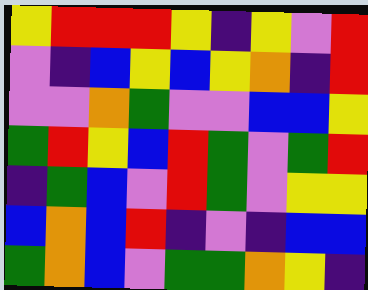[["yellow", "red", "red", "red", "yellow", "indigo", "yellow", "violet", "red"], ["violet", "indigo", "blue", "yellow", "blue", "yellow", "orange", "indigo", "red"], ["violet", "violet", "orange", "green", "violet", "violet", "blue", "blue", "yellow"], ["green", "red", "yellow", "blue", "red", "green", "violet", "green", "red"], ["indigo", "green", "blue", "violet", "red", "green", "violet", "yellow", "yellow"], ["blue", "orange", "blue", "red", "indigo", "violet", "indigo", "blue", "blue"], ["green", "orange", "blue", "violet", "green", "green", "orange", "yellow", "indigo"]]